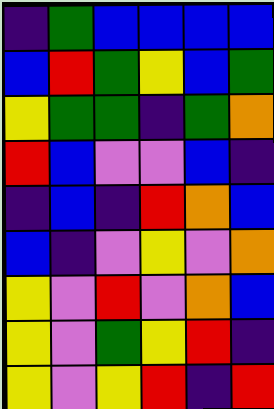[["indigo", "green", "blue", "blue", "blue", "blue"], ["blue", "red", "green", "yellow", "blue", "green"], ["yellow", "green", "green", "indigo", "green", "orange"], ["red", "blue", "violet", "violet", "blue", "indigo"], ["indigo", "blue", "indigo", "red", "orange", "blue"], ["blue", "indigo", "violet", "yellow", "violet", "orange"], ["yellow", "violet", "red", "violet", "orange", "blue"], ["yellow", "violet", "green", "yellow", "red", "indigo"], ["yellow", "violet", "yellow", "red", "indigo", "red"]]